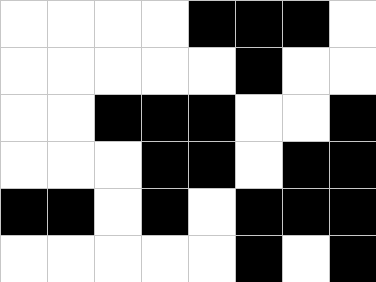[["white", "white", "white", "white", "black", "black", "black", "white"], ["white", "white", "white", "white", "white", "black", "white", "white"], ["white", "white", "black", "black", "black", "white", "white", "black"], ["white", "white", "white", "black", "black", "white", "black", "black"], ["black", "black", "white", "black", "white", "black", "black", "black"], ["white", "white", "white", "white", "white", "black", "white", "black"]]